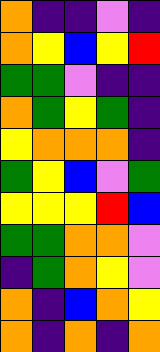[["orange", "indigo", "indigo", "violet", "indigo"], ["orange", "yellow", "blue", "yellow", "red"], ["green", "green", "violet", "indigo", "indigo"], ["orange", "green", "yellow", "green", "indigo"], ["yellow", "orange", "orange", "orange", "indigo"], ["green", "yellow", "blue", "violet", "green"], ["yellow", "yellow", "yellow", "red", "blue"], ["green", "green", "orange", "orange", "violet"], ["indigo", "green", "orange", "yellow", "violet"], ["orange", "indigo", "blue", "orange", "yellow"], ["orange", "indigo", "orange", "indigo", "orange"]]